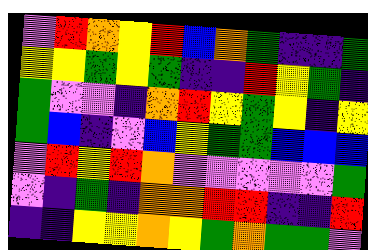[["violet", "red", "orange", "yellow", "red", "blue", "orange", "green", "indigo", "indigo", "green"], ["yellow", "yellow", "green", "yellow", "green", "indigo", "indigo", "red", "yellow", "green", "indigo"], ["green", "violet", "violet", "indigo", "orange", "red", "yellow", "green", "yellow", "indigo", "yellow"], ["green", "blue", "indigo", "violet", "blue", "yellow", "green", "green", "blue", "blue", "blue"], ["violet", "red", "yellow", "red", "orange", "violet", "violet", "violet", "violet", "violet", "green"], ["violet", "indigo", "green", "indigo", "orange", "orange", "red", "red", "indigo", "indigo", "red"], ["indigo", "indigo", "yellow", "yellow", "orange", "yellow", "green", "orange", "green", "green", "violet"]]